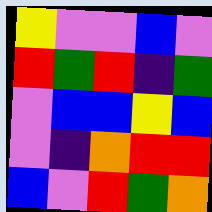[["yellow", "violet", "violet", "blue", "violet"], ["red", "green", "red", "indigo", "green"], ["violet", "blue", "blue", "yellow", "blue"], ["violet", "indigo", "orange", "red", "red"], ["blue", "violet", "red", "green", "orange"]]